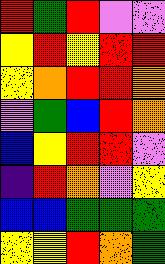[["red", "green", "red", "violet", "violet"], ["yellow", "red", "yellow", "red", "red"], ["yellow", "orange", "red", "red", "orange"], ["violet", "green", "blue", "red", "orange"], ["blue", "yellow", "red", "red", "violet"], ["indigo", "red", "orange", "violet", "yellow"], ["blue", "blue", "green", "green", "green"], ["yellow", "yellow", "red", "orange", "green"]]